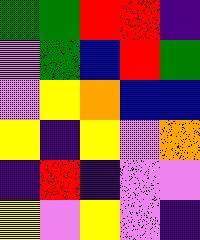[["green", "green", "red", "red", "indigo"], ["violet", "green", "blue", "red", "green"], ["violet", "yellow", "orange", "blue", "blue"], ["yellow", "indigo", "yellow", "violet", "orange"], ["indigo", "red", "indigo", "violet", "violet"], ["yellow", "violet", "yellow", "violet", "indigo"]]